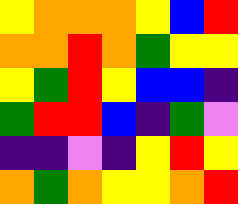[["yellow", "orange", "orange", "orange", "yellow", "blue", "red"], ["orange", "orange", "red", "orange", "green", "yellow", "yellow"], ["yellow", "green", "red", "yellow", "blue", "blue", "indigo"], ["green", "red", "red", "blue", "indigo", "green", "violet"], ["indigo", "indigo", "violet", "indigo", "yellow", "red", "yellow"], ["orange", "green", "orange", "yellow", "yellow", "orange", "red"]]